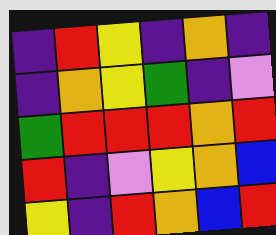[["indigo", "red", "yellow", "indigo", "orange", "indigo"], ["indigo", "orange", "yellow", "green", "indigo", "violet"], ["green", "red", "red", "red", "orange", "red"], ["red", "indigo", "violet", "yellow", "orange", "blue"], ["yellow", "indigo", "red", "orange", "blue", "red"]]